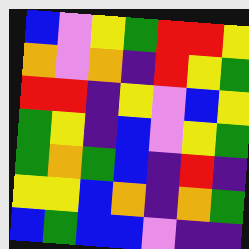[["blue", "violet", "yellow", "green", "red", "red", "yellow"], ["orange", "violet", "orange", "indigo", "red", "yellow", "green"], ["red", "red", "indigo", "yellow", "violet", "blue", "yellow"], ["green", "yellow", "indigo", "blue", "violet", "yellow", "green"], ["green", "orange", "green", "blue", "indigo", "red", "indigo"], ["yellow", "yellow", "blue", "orange", "indigo", "orange", "green"], ["blue", "green", "blue", "blue", "violet", "indigo", "indigo"]]